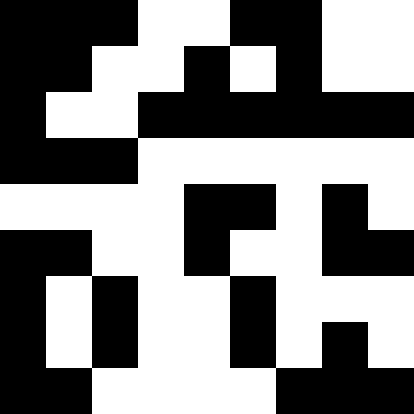[["black", "black", "black", "white", "white", "black", "black", "white", "white"], ["black", "black", "white", "white", "black", "white", "black", "white", "white"], ["black", "white", "white", "black", "black", "black", "black", "black", "black"], ["black", "black", "black", "white", "white", "white", "white", "white", "white"], ["white", "white", "white", "white", "black", "black", "white", "black", "white"], ["black", "black", "white", "white", "black", "white", "white", "black", "black"], ["black", "white", "black", "white", "white", "black", "white", "white", "white"], ["black", "white", "black", "white", "white", "black", "white", "black", "white"], ["black", "black", "white", "white", "white", "white", "black", "black", "black"]]